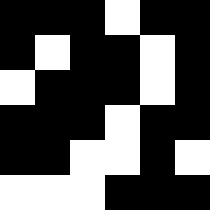[["black", "black", "black", "white", "black", "black"], ["black", "white", "black", "black", "white", "black"], ["white", "black", "black", "black", "white", "black"], ["black", "black", "black", "white", "black", "black"], ["black", "black", "white", "white", "black", "white"], ["white", "white", "white", "black", "black", "black"]]